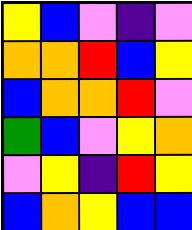[["yellow", "blue", "violet", "indigo", "violet"], ["orange", "orange", "red", "blue", "yellow"], ["blue", "orange", "orange", "red", "violet"], ["green", "blue", "violet", "yellow", "orange"], ["violet", "yellow", "indigo", "red", "yellow"], ["blue", "orange", "yellow", "blue", "blue"]]